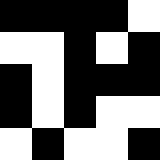[["black", "black", "black", "black", "white"], ["white", "white", "black", "white", "black"], ["black", "white", "black", "black", "black"], ["black", "white", "black", "white", "white"], ["white", "black", "white", "white", "black"]]